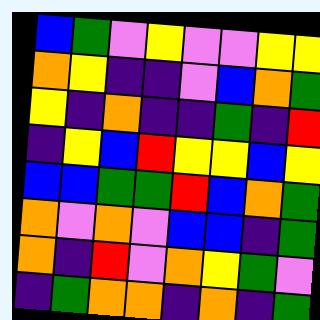[["blue", "green", "violet", "yellow", "violet", "violet", "yellow", "yellow"], ["orange", "yellow", "indigo", "indigo", "violet", "blue", "orange", "green"], ["yellow", "indigo", "orange", "indigo", "indigo", "green", "indigo", "red"], ["indigo", "yellow", "blue", "red", "yellow", "yellow", "blue", "yellow"], ["blue", "blue", "green", "green", "red", "blue", "orange", "green"], ["orange", "violet", "orange", "violet", "blue", "blue", "indigo", "green"], ["orange", "indigo", "red", "violet", "orange", "yellow", "green", "violet"], ["indigo", "green", "orange", "orange", "indigo", "orange", "indigo", "green"]]